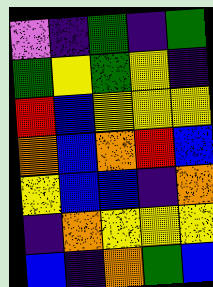[["violet", "indigo", "green", "indigo", "green"], ["green", "yellow", "green", "yellow", "indigo"], ["red", "blue", "yellow", "yellow", "yellow"], ["orange", "blue", "orange", "red", "blue"], ["yellow", "blue", "blue", "indigo", "orange"], ["indigo", "orange", "yellow", "yellow", "yellow"], ["blue", "indigo", "orange", "green", "blue"]]